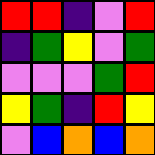[["red", "red", "indigo", "violet", "red"], ["indigo", "green", "yellow", "violet", "green"], ["violet", "violet", "violet", "green", "red"], ["yellow", "green", "indigo", "red", "yellow"], ["violet", "blue", "orange", "blue", "orange"]]